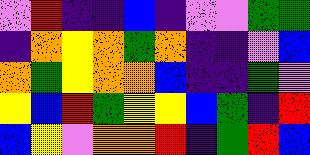[["violet", "red", "indigo", "indigo", "blue", "indigo", "violet", "violet", "green", "green"], ["indigo", "orange", "yellow", "orange", "green", "orange", "indigo", "indigo", "violet", "blue"], ["orange", "green", "yellow", "orange", "orange", "blue", "indigo", "indigo", "green", "violet"], ["yellow", "blue", "red", "green", "yellow", "yellow", "blue", "green", "indigo", "red"], ["blue", "yellow", "violet", "orange", "orange", "red", "indigo", "green", "red", "blue"]]